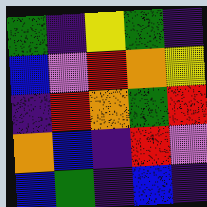[["green", "indigo", "yellow", "green", "indigo"], ["blue", "violet", "red", "orange", "yellow"], ["indigo", "red", "orange", "green", "red"], ["orange", "blue", "indigo", "red", "violet"], ["blue", "green", "indigo", "blue", "indigo"]]